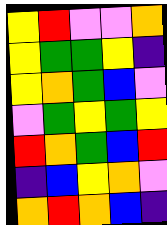[["yellow", "red", "violet", "violet", "orange"], ["yellow", "green", "green", "yellow", "indigo"], ["yellow", "orange", "green", "blue", "violet"], ["violet", "green", "yellow", "green", "yellow"], ["red", "orange", "green", "blue", "red"], ["indigo", "blue", "yellow", "orange", "violet"], ["orange", "red", "orange", "blue", "indigo"]]